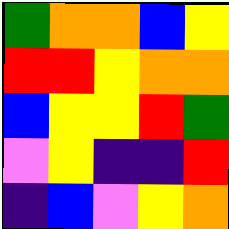[["green", "orange", "orange", "blue", "yellow"], ["red", "red", "yellow", "orange", "orange"], ["blue", "yellow", "yellow", "red", "green"], ["violet", "yellow", "indigo", "indigo", "red"], ["indigo", "blue", "violet", "yellow", "orange"]]